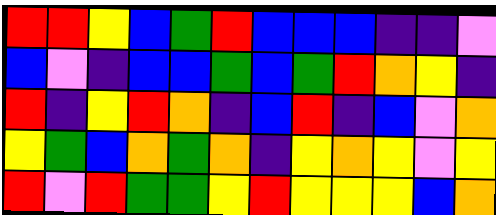[["red", "red", "yellow", "blue", "green", "red", "blue", "blue", "blue", "indigo", "indigo", "violet"], ["blue", "violet", "indigo", "blue", "blue", "green", "blue", "green", "red", "orange", "yellow", "indigo"], ["red", "indigo", "yellow", "red", "orange", "indigo", "blue", "red", "indigo", "blue", "violet", "orange"], ["yellow", "green", "blue", "orange", "green", "orange", "indigo", "yellow", "orange", "yellow", "violet", "yellow"], ["red", "violet", "red", "green", "green", "yellow", "red", "yellow", "yellow", "yellow", "blue", "orange"]]